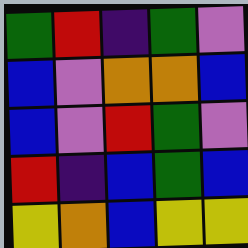[["green", "red", "indigo", "green", "violet"], ["blue", "violet", "orange", "orange", "blue"], ["blue", "violet", "red", "green", "violet"], ["red", "indigo", "blue", "green", "blue"], ["yellow", "orange", "blue", "yellow", "yellow"]]